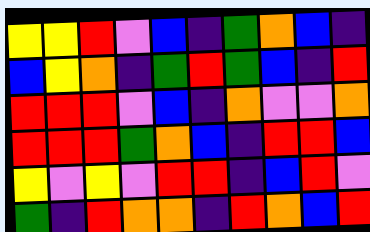[["yellow", "yellow", "red", "violet", "blue", "indigo", "green", "orange", "blue", "indigo"], ["blue", "yellow", "orange", "indigo", "green", "red", "green", "blue", "indigo", "red"], ["red", "red", "red", "violet", "blue", "indigo", "orange", "violet", "violet", "orange"], ["red", "red", "red", "green", "orange", "blue", "indigo", "red", "red", "blue"], ["yellow", "violet", "yellow", "violet", "red", "red", "indigo", "blue", "red", "violet"], ["green", "indigo", "red", "orange", "orange", "indigo", "red", "orange", "blue", "red"]]